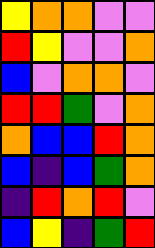[["yellow", "orange", "orange", "violet", "violet"], ["red", "yellow", "violet", "violet", "orange"], ["blue", "violet", "orange", "orange", "violet"], ["red", "red", "green", "violet", "orange"], ["orange", "blue", "blue", "red", "orange"], ["blue", "indigo", "blue", "green", "orange"], ["indigo", "red", "orange", "red", "violet"], ["blue", "yellow", "indigo", "green", "red"]]